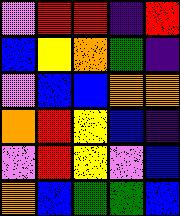[["violet", "red", "red", "indigo", "red"], ["blue", "yellow", "orange", "green", "indigo"], ["violet", "blue", "blue", "orange", "orange"], ["orange", "red", "yellow", "blue", "indigo"], ["violet", "red", "yellow", "violet", "blue"], ["orange", "blue", "green", "green", "blue"]]